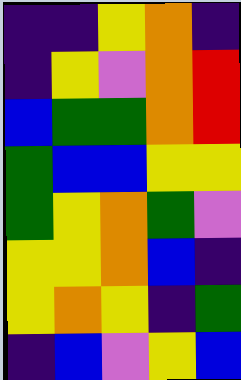[["indigo", "indigo", "yellow", "orange", "indigo"], ["indigo", "yellow", "violet", "orange", "red"], ["blue", "green", "green", "orange", "red"], ["green", "blue", "blue", "yellow", "yellow"], ["green", "yellow", "orange", "green", "violet"], ["yellow", "yellow", "orange", "blue", "indigo"], ["yellow", "orange", "yellow", "indigo", "green"], ["indigo", "blue", "violet", "yellow", "blue"]]